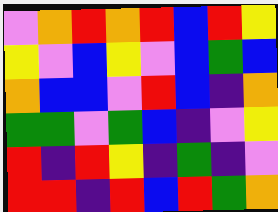[["violet", "orange", "red", "orange", "red", "blue", "red", "yellow"], ["yellow", "violet", "blue", "yellow", "violet", "blue", "green", "blue"], ["orange", "blue", "blue", "violet", "red", "blue", "indigo", "orange"], ["green", "green", "violet", "green", "blue", "indigo", "violet", "yellow"], ["red", "indigo", "red", "yellow", "indigo", "green", "indigo", "violet"], ["red", "red", "indigo", "red", "blue", "red", "green", "orange"]]